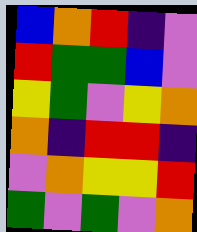[["blue", "orange", "red", "indigo", "violet"], ["red", "green", "green", "blue", "violet"], ["yellow", "green", "violet", "yellow", "orange"], ["orange", "indigo", "red", "red", "indigo"], ["violet", "orange", "yellow", "yellow", "red"], ["green", "violet", "green", "violet", "orange"]]